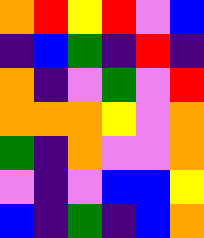[["orange", "red", "yellow", "red", "violet", "blue"], ["indigo", "blue", "green", "indigo", "red", "indigo"], ["orange", "indigo", "violet", "green", "violet", "red"], ["orange", "orange", "orange", "yellow", "violet", "orange"], ["green", "indigo", "orange", "violet", "violet", "orange"], ["violet", "indigo", "violet", "blue", "blue", "yellow"], ["blue", "indigo", "green", "indigo", "blue", "orange"]]